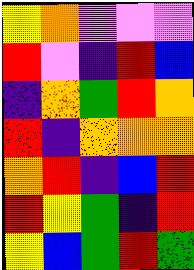[["yellow", "orange", "violet", "violet", "violet"], ["red", "violet", "indigo", "red", "blue"], ["indigo", "orange", "green", "red", "orange"], ["red", "indigo", "orange", "orange", "orange"], ["orange", "red", "indigo", "blue", "red"], ["red", "yellow", "green", "indigo", "red"], ["yellow", "blue", "green", "red", "green"]]